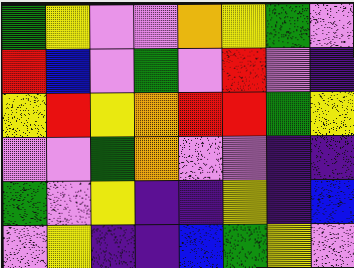[["green", "yellow", "violet", "violet", "orange", "yellow", "green", "violet"], ["red", "blue", "violet", "green", "violet", "red", "violet", "indigo"], ["yellow", "red", "yellow", "orange", "red", "red", "green", "yellow"], ["violet", "violet", "green", "orange", "violet", "violet", "indigo", "indigo"], ["green", "violet", "yellow", "indigo", "indigo", "yellow", "indigo", "blue"], ["violet", "yellow", "indigo", "indigo", "blue", "green", "yellow", "violet"]]